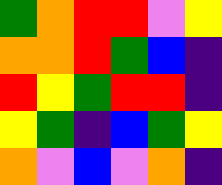[["green", "orange", "red", "red", "violet", "yellow"], ["orange", "orange", "red", "green", "blue", "indigo"], ["red", "yellow", "green", "red", "red", "indigo"], ["yellow", "green", "indigo", "blue", "green", "yellow"], ["orange", "violet", "blue", "violet", "orange", "indigo"]]